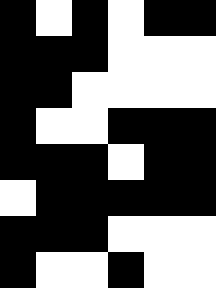[["black", "white", "black", "white", "black", "black"], ["black", "black", "black", "white", "white", "white"], ["black", "black", "white", "white", "white", "white"], ["black", "white", "white", "black", "black", "black"], ["black", "black", "black", "white", "black", "black"], ["white", "black", "black", "black", "black", "black"], ["black", "black", "black", "white", "white", "white"], ["black", "white", "white", "black", "white", "white"]]